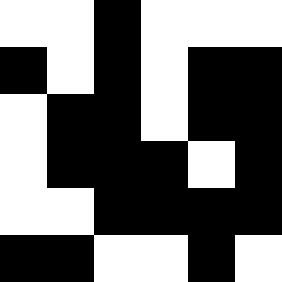[["white", "white", "black", "white", "white", "white"], ["black", "white", "black", "white", "black", "black"], ["white", "black", "black", "white", "black", "black"], ["white", "black", "black", "black", "white", "black"], ["white", "white", "black", "black", "black", "black"], ["black", "black", "white", "white", "black", "white"]]